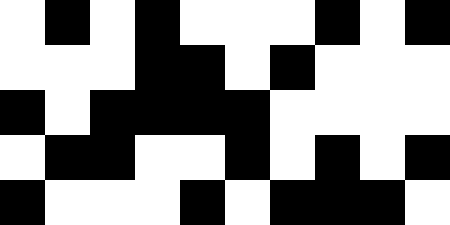[["white", "black", "white", "black", "white", "white", "white", "black", "white", "black"], ["white", "white", "white", "black", "black", "white", "black", "white", "white", "white"], ["black", "white", "black", "black", "black", "black", "white", "white", "white", "white"], ["white", "black", "black", "white", "white", "black", "white", "black", "white", "black"], ["black", "white", "white", "white", "black", "white", "black", "black", "black", "white"]]